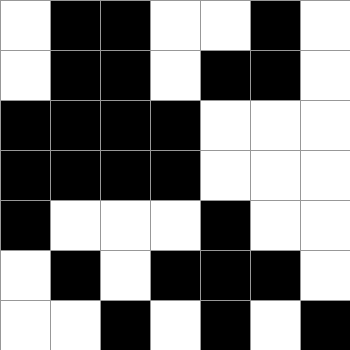[["white", "black", "black", "white", "white", "black", "white"], ["white", "black", "black", "white", "black", "black", "white"], ["black", "black", "black", "black", "white", "white", "white"], ["black", "black", "black", "black", "white", "white", "white"], ["black", "white", "white", "white", "black", "white", "white"], ["white", "black", "white", "black", "black", "black", "white"], ["white", "white", "black", "white", "black", "white", "black"]]